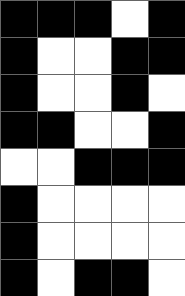[["black", "black", "black", "white", "black"], ["black", "white", "white", "black", "black"], ["black", "white", "white", "black", "white"], ["black", "black", "white", "white", "black"], ["white", "white", "black", "black", "black"], ["black", "white", "white", "white", "white"], ["black", "white", "white", "white", "white"], ["black", "white", "black", "black", "white"]]